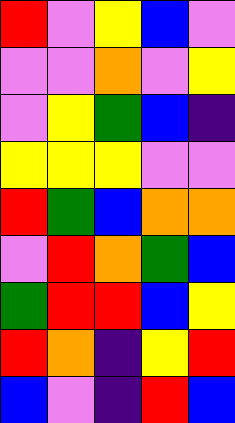[["red", "violet", "yellow", "blue", "violet"], ["violet", "violet", "orange", "violet", "yellow"], ["violet", "yellow", "green", "blue", "indigo"], ["yellow", "yellow", "yellow", "violet", "violet"], ["red", "green", "blue", "orange", "orange"], ["violet", "red", "orange", "green", "blue"], ["green", "red", "red", "blue", "yellow"], ["red", "orange", "indigo", "yellow", "red"], ["blue", "violet", "indigo", "red", "blue"]]